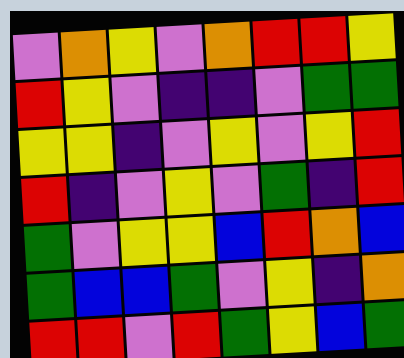[["violet", "orange", "yellow", "violet", "orange", "red", "red", "yellow"], ["red", "yellow", "violet", "indigo", "indigo", "violet", "green", "green"], ["yellow", "yellow", "indigo", "violet", "yellow", "violet", "yellow", "red"], ["red", "indigo", "violet", "yellow", "violet", "green", "indigo", "red"], ["green", "violet", "yellow", "yellow", "blue", "red", "orange", "blue"], ["green", "blue", "blue", "green", "violet", "yellow", "indigo", "orange"], ["red", "red", "violet", "red", "green", "yellow", "blue", "green"]]